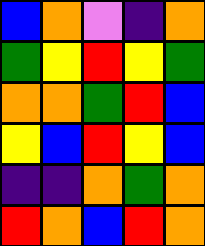[["blue", "orange", "violet", "indigo", "orange"], ["green", "yellow", "red", "yellow", "green"], ["orange", "orange", "green", "red", "blue"], ["yellow", "blue", "red", "yellow", "blue"], ["indigo", "indigo", "orange", "green", "orange"], ["red", "orange", "blue", "red", "orange"]]